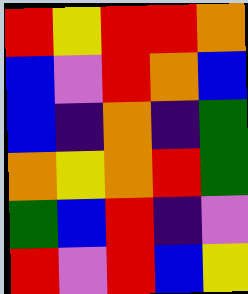[["red", "yellow", "red", "red", "orange"], ["blue", "violet", "red", "orange", "blue"], ["blue", "indigo", "orange", "indigo", "green"], ["orange", "yellow", "orange", "red", "green"], ["green", "blue", "red", "indigo", "violet"], ["red", "violet", "red", "blue", "yellow"]]